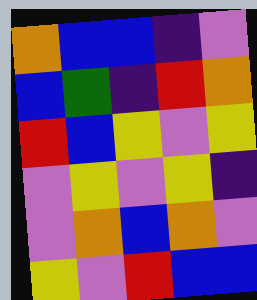[["orange", "blue", "blue", "indigo", "violet"], ["blue", "green", "indigo", "red", "orange"], ["red", "blue", "yellow", "violet", "yellow"], ["violet", "yellow", "violet", "yellow", "indigo"], ["violet", "orange", "blue", "orange", "violet"], ["yellow", "violet", "red", "blue", "blue"]]